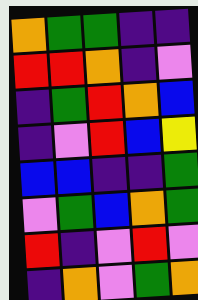[["orange", "green", "green", "indigo", "indigo"], ["red", "red", "orange", "indigo", "violet"], ["indigo", "green", "red", "orange", "blue"], ["indigo", "violet", "red", "blue", "yellow"], ["blue", "blue", "indigo", "indigo", "green"], ["violet", "green", "blue", "orange", "green"], ["red", "indigo", "violet", "red", "violet"], ["indigo", "orange", "violet", "green", "orange"]]